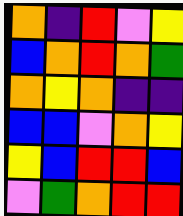[["orange", "indigo", "red", "violet", "yellow"], ["blue", "orange", "red", "orange", "green"], ["orange", "yellow", "orange", "indigo", "indigo"], ["blue", "blue", "violet", "orange", "yellow"], ["yellow", "blue", "red", "red", "blue"], ["violet", "green", "orange", "red", "red"]]